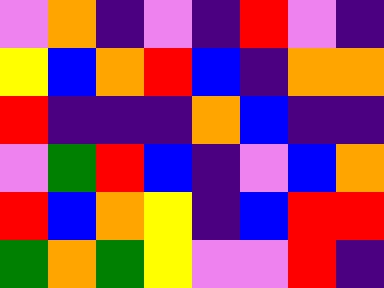[["violet", "orange", "indigo", "violet", "indigo", "red", "violet", "indigo"], ["yellow", "blue", "orange", "red", "blue", "indigo", "orange", "orange"], ["red", "indigo", "indigo", "indigo", "orange", "blue", "indigo", "indigo"], ["violet", "green", "red", "blue", "indigo", "violet", "blue", "orange"], ["red", "blue", "orange", "yellow", "indigo", "blue", "red", "red"], ["green", "orange", "green", "yellow", "violet", "violet", "red", "indigo"]]